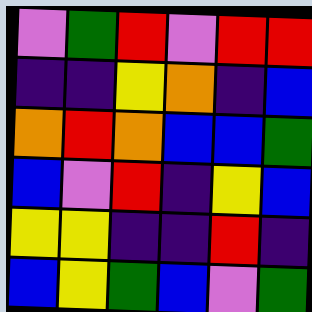[["violet", "green", "red", "violet", "red", "red"], ["indigo", "indigo", "yellow", "orange", "indigo", "blue"], ["orange", "red", "orange", "blue", "blue", "green"], ["blue", "violet", "red", "indigo", "yellow", "blue"], ["yellow", "yellow", "indigo", "indigo", "red", "indigo"], ["blue", "yellow", "green", "blue", "violet", "green"]]